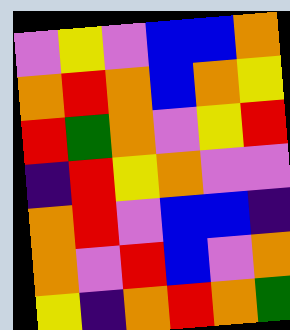[["violet", "yellow", "violet", "blue", "blue", "orange"], ["orange", "red", "orange", "blue", "orange", "yellow"], ["red", "green", "orange", "violet", "yellow", "red"], ["indigo", "red", "yellow", "orange", "violet", "violet"], ["orange", "red", "violet", "blue", "blue", "indigo"], ["orange", "violet", "red", "blue", "violet", "orange"], ["yellow", "indigo", "orange", "red", "orange", "green"]]